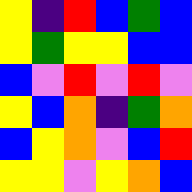[["yellow", "indigo", "red", "blue", "green", "blue"], ["yellow", "green", "yellow", "yellow", "blue", "blue"], ["blue", "violet", "red", "violet", "red", "violet"], ["yellow", "blue", "orange", "indigo", "green", "orange"], ["blue", "yellow", "orange", "violet", "blue", "red"], ["yellow", "yellow", "violet", "yellow", "orange", "blue"]]